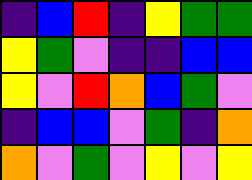[["indigo", "blue", "red", "indigo", "yellow", "green", "green"], ["yellow", "green", "violet", "indigo", "indigo", "blue", "blue"], ["yellow", "violet", "red", "orange", "blue", "green", "violet"], ["indigo", "blue", "blue", "violet", "green", "indigo", "orange"], ["orange", "violet", "green", "violet", "yellow", "violet", "yellow"]]